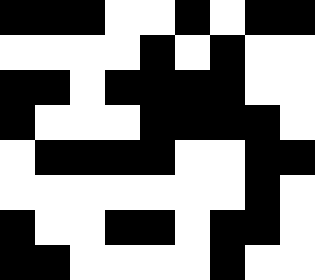[["black", "black", "black", "white", "white", "black", "white", "black", "black"], ["white", "white", "white", "white", "black", "white", "black", "white", "white"], ["black", "black", "white", "black", "black", "black", "black", "white", "white"], ["black", "white", "white", "white", "black", "black", "black", "black", "white"], ["white", "black", "black", "black", "black", "white", "white", "black", "black"], ["white", "white", "white", "white", "white", "white", "white", "black", "white"], ["black", "white", "white", "black", "black", "white", "black", "black", "white"], ["black", "black", "white", "white", "white", "white", "black", "white", "white"]]